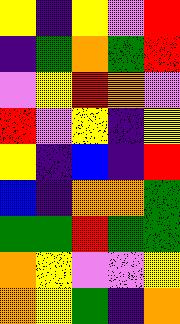[["yellow", "indigo", "yellow", "violet", "red"], ["indigo", "green", "orange", "green", "red"], ["violet", "yellow", "red", "orange", "violet"], ["red", "violet", "yellow", "indigo", "yellow"], ["yellow", "indigo", "blue", "indigo", "red"], ["blue", "indigo", "orange", "orange", "green"], ["green", "green", "red", "green", "green"], ["orange", "yellow", "violet", "violet", "yellow"], ["orange", "yellow", "green", "indigo", "orange"]]